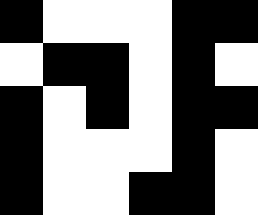[["black", "white", "white", "white", "black", "black"], ["white", "black", "black", "white", "black", "white"], ["black", "white", "black", "white", "black", "black"], ["black", "white", "white", "white", "black", "white"], ["black", "white", "white", "black", "black", "white"]]